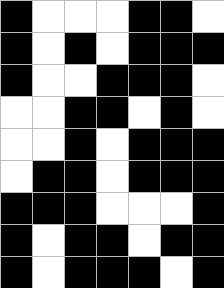[["black", "white", "white", "white", "black", "black", "white"], ["black", "white", "black", "white", "black", "black", "black"], ["black", "white", "white", "black", "black", "black", "white"], ["white", "white", "black", "black", "white", "black", "white"], ["white", "white", "black", "white", "black", "black", "black"], ["white", "black", "black", "white", "black", "black", "black"], ["black", "black", "black", "white", "white", "white", "black"], ["black", "white", "black", "black", "white", "black", "black"], ["black", "white", "black", "black", "black", "white", "black"]]